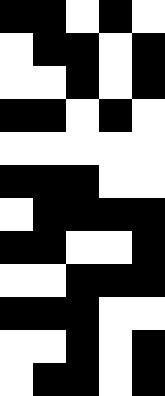[["black", "black", "white", "black", "white"], ["white", "black", "black", "white", "black"], ["white", "white", "black", "white", "black"], ["black", "black", "white", "black", "white"], ["white", "white", "white", "white", "white"], ["black", "black", "black", "white", "white"], ["white", "black", "black", "black", "black"], ["black", "black", "white", "white", "black"], ["white", "white", "black", "black", "black"], ["black", "black", "black", "white", "white"], ["white", "white", "black", "white", "black"], ["white", "black", "black", "white", "black"]]